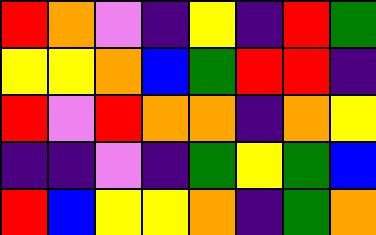[["red", "orange", "violet", "indigo", "yellow", "indigo", "red", "green"], ["yellow", "yellow", "orange", "blue", "green", "red", "red", "indigo"], ["red", "violet", "red", "orange", "orange", "indigo", "orange", "yellow"], ["indigo", "indigo", "violet", "indigo", "green", "yellow", "green", "blue"], ["red", "blue", "yellow", "yellow", "orange", "indigo", "green", "orange"]]